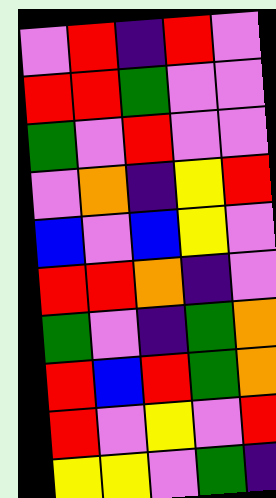[["violet", "red", "indigo", "red", "violet"], ["red", "red", "green", "violet", "violet"], ["green", "violet", "red", "violet", "violet"], ["violet", "orange", "indigo", "yellow", "red"], ["blue", "violet", "blue", "yellow", "violet"], ["red", "red", "orange", "indigo", "violet"], ["green", "violet", "indigo", "green", "orange"], ["red", "blue", "red", "green", "orange"], ["red", "violet", "yellow", "violet", "red"], ["yellow", "yellow", "violet", "green", "indigo"]]